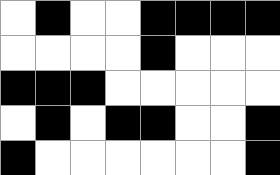[["white", "black", "white", "white", "black", "black", "black", "black"], ["white", "white", "white", "white", "black", "white", "white", "white"], ["black", "black", "black", "white", "white", "white", "white", "white"], ["white", "black", "white", "black", "black", "white", "white", "black"], ["black", "white", "white", "white", "white", "white", "white", "black"]]